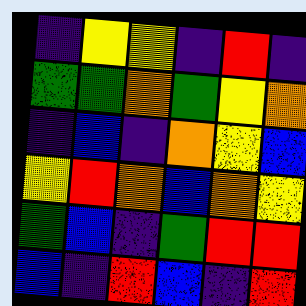[["indigo", "yellow", "yellow", "indigo", "red", "indigo"], ["green", "green", "orange", "green", "yellow", "orange"], ["indigo", "blue", "indigo", "orange", "yellow", "blue"], ["yellow", "red", "orange", "blue", "orange", "yellow"], ["green", "blue", "indigo", "green", "red", "red"], ["blue", "indigo", "red", "blue", "indigo", "red"]]